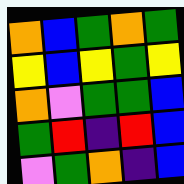[["orange", "blue", "green", "orange", "green"], ["yellow", "blue", "yellow", "green", "yellow"], ["orange", "violet", "green", "green", "blue"], ["green", "red", "indigo", "red", "blue"], ["violet", "green", "orange", "indigo", "blue"]]